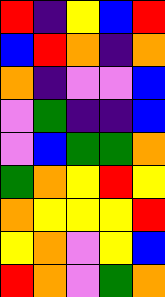[["red", "indigo", "yellow", "blue", "red"], ["blue", "red", "orange", "indigo", "orange"], ["orange", "indigo", "violet", "violet", "blue"], ["violet", "green", "indigo", "indigo", "blue"], ["violet", "blue", "green", "green", "orange"], ["green", "orange", "yellow", "red", "yellow"], ["orange", "yellow", "yellow", "yellow", "red"], ["yellow", "orange", "violet", "yellow", "blue"], ["red", "orange", "violet", "green", "orange"]]